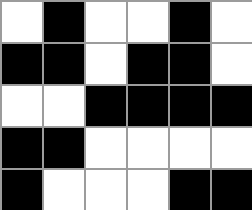[["white", "black", "white", "white", "black", "white"], ["black", "black", "white", "black", "black", "white"], ["white", "white", "black", "black", "black", "black"], ["black", "black", "white", "white", "white", "white"], ["black", "white", "white", "white", "black", "black"]]